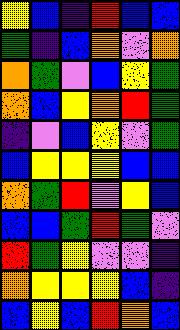[["yellow", "blue", "indigo", "red", "blue", "blue"], ["green", "indigo", "blue", "orange", "violet", "orange"], ["orange", "green", "violet", "blue", "yellow", "green"], ["orange", "blue", "yellow", "orange", "red", "green"], ["indigo", "violet", "blue", "yellow", "violet", "green"], ["blue", "yellow", "yellow", "yellow", "blue", "blue"], ["orange", "green", "red", "violet", "yellow", "blue"], ["blue", "blue", "green", "red", "green", "violet"], ["red", "green", "yellow", "violet", "violet", "indigo"], ["orange", "yellow", "yellow", "yellow", "blue", "indigo"], ["blue", "yellow", "blue", "red", "orange", "blue"]]